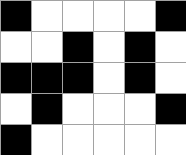[["black", "white", "white", "white", "white", "black"], ["white", "white", "black", "white", "black", "white"], ["black", "black", "black", "white", "black", "white"], ["white", "black", "white", "white", "white", "black"], ["black", "white", "white", "white", "white", "white"]]